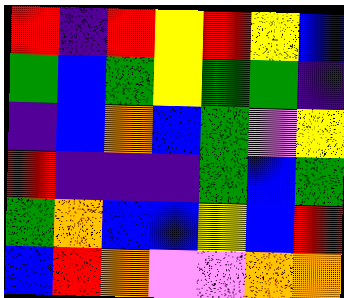[["red", "indigo", "red", "yellow", "red", "yellow", "blue"], ["green", "blue", "green", "yellow", "green", "green", "indigo"], ["indigo", "blue", "orange", "blue", "green", "violet", "yellow"], ["red", "indigo", "indigo", "indigo", "green", "blue", "green"], ["green", "orange", "blue", "blue", "yellow", "blue", "red"], ["blue", "red", "orange", "violet", "violet", "orange", "orange"]]